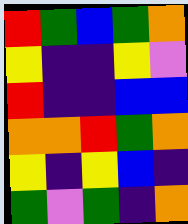[["red", "green", "blue", "green", "orange"], ["yellow", "indigo", "indigo", "yellow", "violet"], ["red", "indigo", "indigo", "blue", "blue"], ["orange", "orange", "red", "green", "orange"], ["yellow", "indigo", "yellow", "blue", "indigo"], ["green", "violet", "green", "indigo", "orange"]]